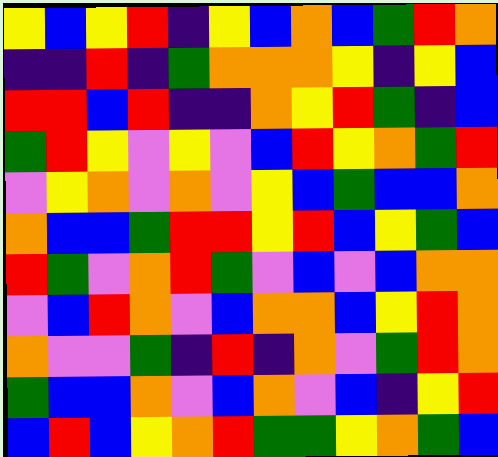[["yellow", "blue", "yellow", "red", "indigo", "yellow", "blue", "orange", "blue", "green", "red", "orange"], ["indigo", "indigo", "red", "indigo", "green", "orange", "orange", "orange", "yellow", "indigo", "yellow", "blue"], ["red", "red", "blue", "red", "indigo", "indigo", "orange", "yellow", "red", "green", "indigo", "blue"], ["green", "red", "yellow", "violet", "yellow", "violet", "blue", "red", "yellow", "orange", "green", "red"], ["violet", "yellow", "orange", "violet", "orange", "violet", "yellow", "blue", "green", "blue", "blue", "orange"], ["orange", "blue", "blue", "green", "red", "red", "yellow", "red", "blue", "yellow", "green", "blue"], ["red", "green", "violet", "orange", "red", "green", "violet", "blue", "violet", "blue", "orange", "orange"], ["violet", "blue", "red", "orange", "violet", "blue", "orange", "orange", "blue", "yellow", "red", "orange"], ["orange", "violet", "violet", "green", "indigo", "red", "indigo", "orange", "violet", "green", "red", "orange"], ["green", "blue", "blue", "orange", "violet", "blue", "orange", "violet", "blue", "indigo", "yellow", "red"], ["blue", "red", "blue", "yellow", "orange", "red", "green", "green", "yellow", "orange", "green", "blue"]]